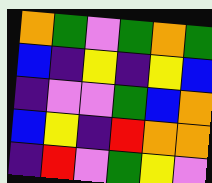[["orange", "green", "violet", "green", "orange", "green"], ["blue", "indigo", "yellow", "indigo", "yellow", "blue"], ["indigo", "violet", "violet", "green", "blue", "orange"], ["blue", "yellow", "indigo", "red", "orange", "orange"], ["indigo", "red", "violet", "green", "yellow", "violet"]]